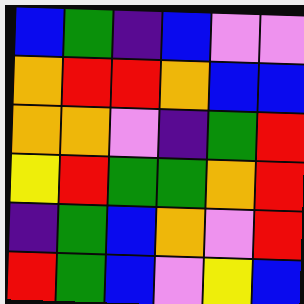[["blue", "green", "indigo", "blue", "violet", "violet"], ["orange", "red", "red", "orange", "blue", "blue"], ["orange", "orange", "violet", "indigo", "green", "red"], ["yellow", "red", "green", "green", "orange", "red"], ["indigo", "green", "blue", "orange", "violet", "red"], ["red", "green", "blue", "violet", "yellow", "blue"]]